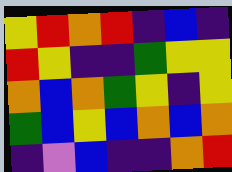[["yellow", "red", "orange", "red", "indigo", "blue", "indigo"], ["red", "yellow", "indigo", "indigo", "green", "yellow", "yellow"], ["orange", "blue", "orange", "green", "yellow", "indigo", "yellow"], ["green", "blue", "yellow", "blue", "orange", "blue", "orange"], ["indigo", "violet", "blue", "indigo", "indigo", "orange", "red"]]